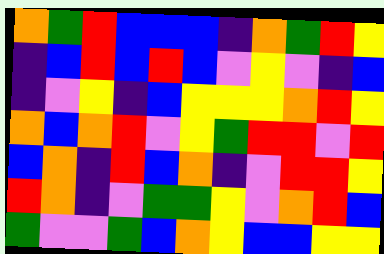[["orange", "green", "red", "blue", "blue", "blue", "indigo", "orange", "green", "red", "yellow"], ["indigo", "blue", "red", "blue", "red", "blue", "violet", "yellow", "violet", "indigo", "blue"], ["indigo", "violet", "yellow", "indigo", "blue", "yellow", "yellow", "yellow", "orange", "red", "yellow"], ["orange", "blue", "orange", "red", "violet", "yellow", "green", "red", "red", "violet", "red"], ["blue", "orange", "indigo", "red", "blue", "orange", "indigo", "violet", "red", "red", "yellow"], ["red", "orange", "indigo", "violet", "green", "green", "yellow", "violet", "orange", "red", "blue"], ["green", "violet", "violet", "green", "blue", "orange", "yellow", "blue", "blue", "yellow", "yellow"]]